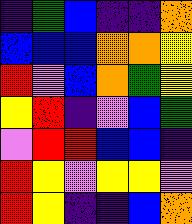[["indigo", "green", "blue", "indigo", "indigo", "orange"], ["blue", "blue", "blue", "orange", "orange", "yellow"], ["red", "violet", "blue", "orange", "green", "yellow"], ["yellow", "red", "indigo", "violet", "blue", "green"], ["violet", "red", "red", "blue", "blue", "indigo"], ["red", "yellow", "violet", "yellow", "yellow", "violet"], ["red", "yellow", "indigo", "indigo", "blue", "orange"]]